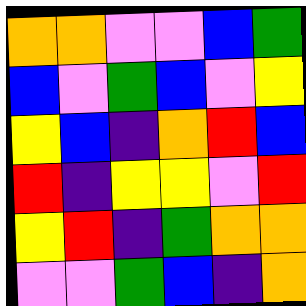[["orange", "orange", "violet", "violet", "blue", "green"], ["blue", "violet", "green", "blue", "violet", "yellow"], ["yellow", "blue", "indigo", "orange", "red", "blue"], ["red", "indigo", "yellow", "yellow", "violet", "red"], ["yellow", "red", "indigo", "green", "orange", "orange"], ["violet", "violet", "green", "blue", "indigo", "orange"]]